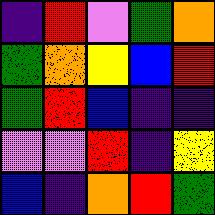[["indigo", "red", "violet", "green", "orange"], ["green", "orange", "yellow", "blue", "red"], ["green", "red", "blue", "indigo", "indigo"], ["violet", "violet", "red", "indigo", "yellow"], ["blue", "indigo", "orange", "red", "green"]]